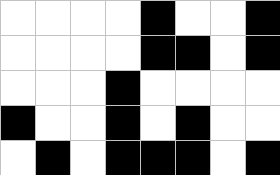[["white", "white", "white", "white", "black", "white", "white", "black"], ["white", "white", "white", "white", "black", "black", "white", "black"], ["white", "white", "white", "black", "white", "white", "white", "white"], ["black", "white", "white", "black", "white", "black", "white", "white"], ["white", "black", "white", "black", "black", "black", "white", "black"]]